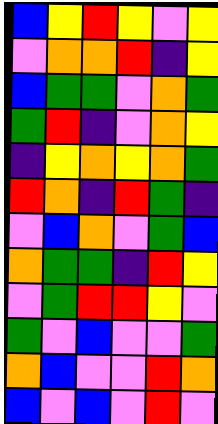[["blue", "yellow", "red", "yellow", "violet", "yellow"], ["violet", "orange", "orange", "red", "indigo", "yellow"], ["blue", "green", "green", "violet", "orange", "green"], ["green", "red", "indigo", "violet", "orange", "yellow"], ["indigo", "yellow", "orange", "yellow", "orange", "green"], ["red", "orange", "indigo", "red", "green", "indigo"], ["violet", "blue", "orange", "violet", "green", "blue"], ["orange", "green", "green", "indigo", "red", "yellow"], ["violet", "green", "red", "red", "yellow", "violet"], ["green", "violet", "blue", "violet", "violet", "green"], ["orange", "blue", "violet", "violet", "red", "orange"], ["blue", "violet", "blue", "violet", "red", "violet"]]